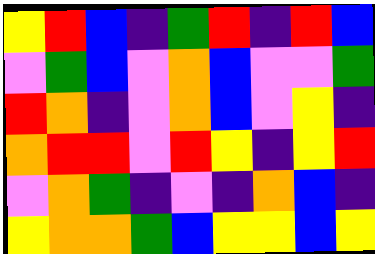[["yellow", "red", "blue", "indigo", "green", "red", "indigo", "red", "blue"], ["violet", "green", "blue", "violet", "orange", "blue", "violet", "violet", "green"], ["red", "orange", "indigo", "violet", "orange", "blue", "violet", "yellow", "indigo"], ["orange", "red", "red", "violet", "red", "yellow", "indigo", "yellow", "red"], ["violet", "orange", "green", "indigo", "violet", "indigo", "orange", "blue", "indigo"], ["yellow", "orange", "orange", "green", "blue", "yellow", "yellow", "blue", "yellow"]]